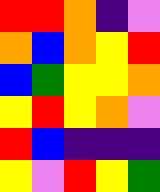[["red", "red", "orange", "indigo", "violet"], ["orange", "blue", "orange", "yellow", "red"], ["blue", "green", "yellow", "yellow", "orange"], ["yellow", "red", "yellow", "orange", "violet"], ["red", "blue", "indigo", "indigo", "indigo"], ["yellow", "violet", "red", "yellow", "green"]]